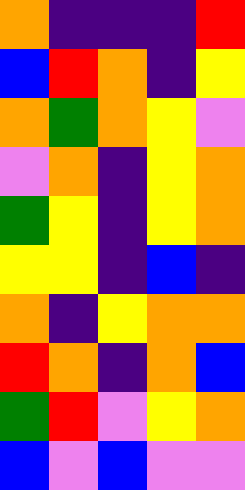[["orange", "indigo", "indigo", "indigo", "red"], ["blue", "red", "orange", "indigo", "yellow"], ["orange", "green", "orange", "yellow", "violet"], ["violet", "orange", "indigo", "yellow", "orange"], ["green", "yellow", "indigo", "yellow", "orange"], ["yellow", "yellow", "indigo", "blue", "indigo"], ["orange", "indigo", "yellow", "orange", "orange"], ["red", "orange", "indigo", "orange", "blue"], ["green", "red", "violet", "yellow", "orange"], ["blue", "violet", "blue", "violet", "violet"]]